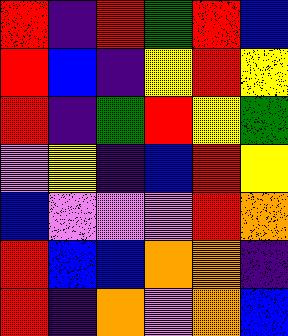[["red", "indigo", "red", "green", "red", "blue"], ["red", "blue", "indigo", "yellow", "red", "yellow"], ["red", "indigo", "green", "red", "yellow", "green"], ["violet", "yellow", "indigo", "blue", "red", "yellow"], ["blue", "violet", "violet", "violet", "red", "orange"], ["red", "blue", "blue", "orange", "orange", "indigo"], ["red", "indigo", "orange", "violet", "orange", "blue"]]